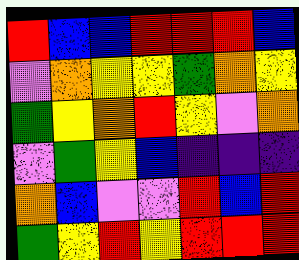[["red", "blue", "blue", "red", "red", "red", "blue"], ["violet", "orange", "yellow", "yellow", "green", "orange", "yellow"], ["green", "yellow", "orange", "red", "yellow", "violet", "orange"], ["violet", "green", "yellow", "blue", "indigo", "indigo", "indigo"], ["orange", "blue", "violet", "violet", "red", "blue", "red"], ["green", "yellow", "red", "yellow", "red", "red", "red"]]